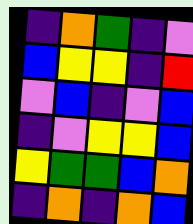[["indigo", "orange", "green", "indigo", "violet"], ["blue", "yellow", "yellow", "indigo", "red"], ["violet", "blue", "indigo", "violet", "blue"], ["indigo", "violet", "yellow", "yellow", "blue"], ["yellow", "green", "green", "blue", "orange"], ["indigo", "orange", "indigo", "orange", "blue"]]